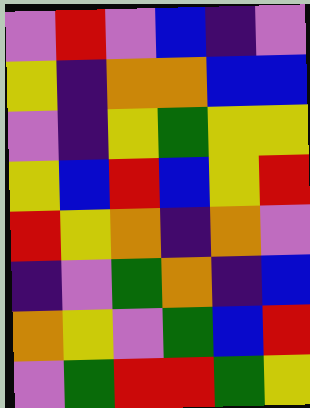[["violet", "red", "violet", "blue", "indigo", "violet"], ["yellow", "indigo", "orange", "orange", "blue", "blue"], ["violet", "indigo", "yellow", "green", "yellow", "yellow"], ["yellow", "blue", "red", "blue", "yellow", "red"], ["red", "yellow", "orange", "indigo", "orange", "violet"], ["indigo", "violet", "green", "orange", "indigo", "blue"], ["orange", "yellow", "violet", "green", "blue", "red"], ["violet", "green", "red", "red", "green", "yellow"]]